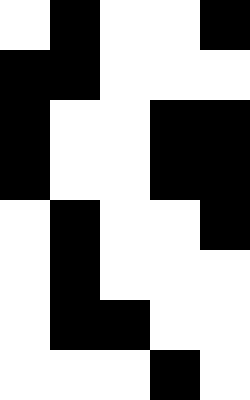[["white", "black", "white", "white", "black"], ["black", "black", "white", "white", "white"], ["black", "white", "white", "black", "black"], ["black", "white", "white", "black", "black"], ["white", "black", "white", "white", "black"], ["white", "black", "white", "white", "white"], ["white", "black", "black", "white", "white"], ["white", "white", "white", "black", "white"]]